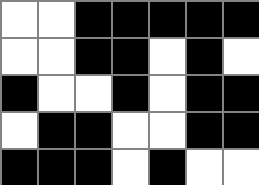[["white", "white", "black", "black", "black", "black", "black"], ["white", "white", "black", "black", "white", "black", "white"], ["black", "white", "white", "black", "white", "black", "black"], ["white", "black", "black", "white", "white", "black", "black"], ["black", "black", "black", "white", "black", "white", "white"]]